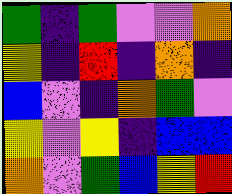[["green", "indigo", "green", "violet", "violet", "orange"], ["yellow", "indigo", "red", "indigo", "orange", "indigo"], ["blue", "violet", "indigo", "orange", "green", "violet"], ["yellow", "violet", "yellow", "indigo", "blue", "blue"], ["orange", "violet", "green", "blue", "yellow", "red"]]